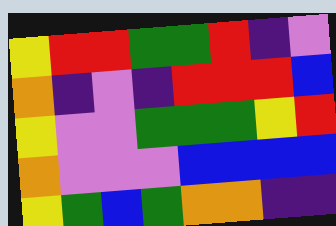[["yellow", "red", "red", "green", "green", "red", "indigo", "violet"], ["orange", "indigo", "violet", "indigo", "red", "red", "red", "blue"], ["yellow", "violet", "violet", "green", "green", "green", "yellow", "red"], ["orange", "violet", "violet", "violet", "blue", "blue", "blue", "blue"], ["yellow", "green", "blue", "green", "orange", "orange", "indigo", "indigo"]]